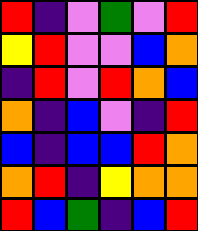[["red", "indigo", "violet", "green", "violet", "red"], ["yellow", "red", "violet", "violet", "blue", "orange"], ["indigo", "red", "violet", "red", "orange", "blue"], ["orange", "indigo", "blue", "violet", "indigo", "red"], ["blue", "indigo", "blue", "blue", "red", "orange"], ["orange", "red", "indigo", "yellow", "orange", "orange"], ["red", "blue", "green", "indigo", "blue", "red"]]